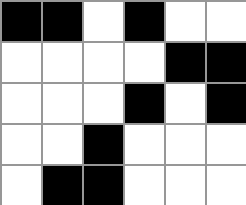[["black", "black", "white", "black", "white", "white"], ["white", "white", "white", "white", "black", "black"], ["white", "white", "white", "black", "white", "black"], ["white", "white", "black", "white", "white", "white"], ["white", "black", "black", "white", "white", "white"]]